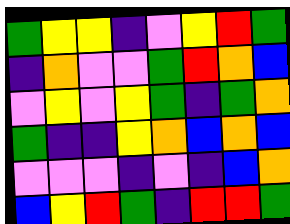[["green", "yellow", "yellow", "indigo", "violet", "yellow", "red", "green"], ["indigo", "orange", "violet", "violet", "green", "red", "orange", "blue"], ["violet", "yellow", "violet", "yellow", "green", "indigo", "green", "orange"], ["green", "indigo", "indigo", "yellow", "orange", "blue", "orange", "blue"], ["violet", "violet", "violet", "indigo", "violet", "indigo", "blue", "orange"], ["blue", "yellow", "red", "green", "indigo", "red", "red", "green"]]